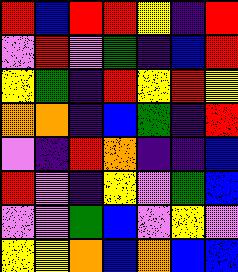[["red", "blue", "red", "red", "yellow", "indigo", "red"], ["violet", "red", "violet", "green", "indigo", "blue", "red"], ["yellow", "green", "indigo", "red", "yellow", "red", "yellow"], ["orange", "orange", "indigo", "blue", "green", "indigo", "red"], ["violet", "indigo", "red", "orange", "indigo", "indigo", "blue"], ["red", "violet", "indigo", "yellow", "violet", "green", "blue"], ["violet", "violet", "green", "blue", "violet", "yellow", "violet"], ["yellow", "yellow", "orange", "blue", "orange", "blue", "blue"]]